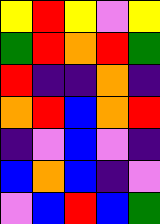[["yellow", "red", "yellow", "violet", "yellow"], ["green", "red", "orange", "red", "green"], ["red", "indigo", "indigo", "orange", "indigo"], ["orange", "red", "blue", "orange", "red"], ["indigo", "violet", "blue", "violet", "indigo"], ["blue", "orange", "blue", "indigo", "violet"], ["violet", "blue", "red", "blue", "green"]]